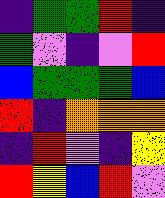[["indigo", "green", "green", "red", "indigo"], ["green", "violet", "indigo", "violet", "red"], ["blue", "green", "green", "green", "blue"], ["red", "indigo", "orange", "orange", "orange"], ["indigo", "red", "violet", "indigo", "yellow"], ["red", "yellow", "blue", "red", "violet"]]